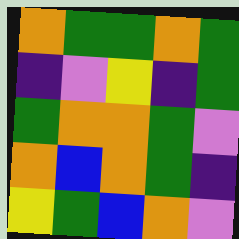[["orange", "green", "green", "orange", "green"], ["indigo", "violet", "yellow", "indigo", "green"], ["green", "orange", "orange", "green", "violet"], ["orange", "blue", "orange", "green", "indigo"], ["yellow", "green", "blue", "orange", "violet"]]